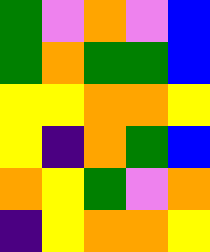[["green", "violet", "orange", "violet", "blue"], ["green", "orange", "green", "green", "blue"], ["yellow", "yellow", "orange", "orange", "yellow"], ["yellow", "indigo", "orange", "green", "blue"], ["orange", "yellow", "green", "violet", "orange"], ["indigo", "yellow", "orange", "orange", "yellow"]]